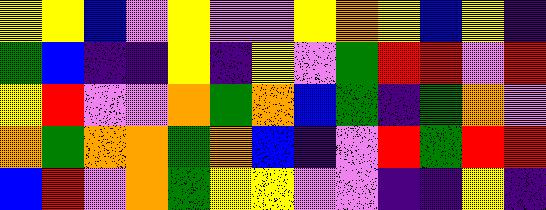[["yellow", "yellow", "blue", "violet", "yellow", "violet", "violet", "yellow", "orange", "yellow", "blue", "yellow", "indigo"], ["green", "blue", "indigo", "indigo", "yellow", "indigo", "yellow", "violet", "green", "red", "red", "violet", "red"], ["yellow", "red", "violet", "violet", "orange", "green", "orange", "blue", "green", "indigo", "green", "orange", "violet"], ["orange", "green", "orange", "orange", "green", "orange", "blue", "indigo", "violet", "red", "green", "red", "red"], ["blue", "red", "violet", "orange", "green", "yellow", "yellow", "violet", "violet", "indigo", "indigo", "yellow", "indigo"]]